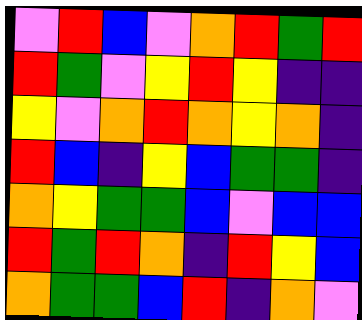[["violet", "red", "blue", "violet", "orange", "red", "green", "red"], ["red", "green", "violet", "yellow", "red", "yellow", "indigo", "indigo"], ["yellow", "violet", "orange", "red", "orange", "yellow", "orange", "indigo"], ["red", "blue", "indigo", "yellow", "blue", "green", "green", "indigo"], ["orange", "yellow", "green", "green", "blue", "violet", "blue", "blue"], ["red", "green", "red", "orange", "indigo", "red", "yellow", "blue"], ["orange", "green", "green", "blue", "red", "indigo", "orange", "violet"]]